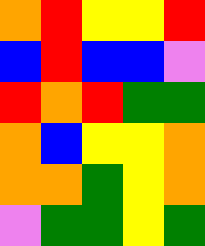[["orange", "red", "yellow", "yellow", "red"], ["blue", "red", "blue", "blue", "violet"], ["red", "orange", "red", "green", "green"], ["orange", "blue", "yellow", "yellow", "orange"], ["orange", "orange", "green", "yellow", "orange"], ["violet", "green", "green", "yellow", "green"]]